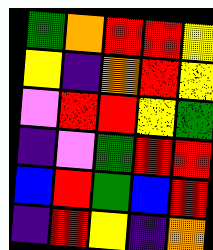[["green", "orange", "red", "red", "yellow"], ["yellow", "indigo", "orange", "red", "yellow"], ["violet", "red", "red", "yellow", "green"], ["indigo", "violet", "green", "red", "red"], ["blue", "red", "green", "blue", "red"], ["indigo", "red", "yellow", "indigo", "orange"]]